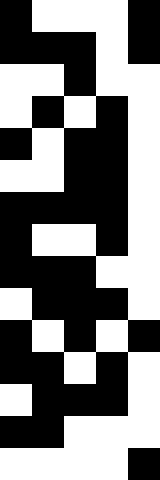[["black", "white", "white", "white", "black"], ["black", "black", "black", "white", "black"], ["white", "white", "black", "white", "white"], ["white", "black", "white", "black", "white"], ["black", "white", "black", "black", "white"], ["white", "white", "black", "black", "white"], ["black", "black", "black", "black", "white"], ["black", "white", "white", "black", "white"], ["black", "black", "black", "white", "white"], ["white", "black", "black", "black", "white"], ["black", "white", "black", "white", "black"], ["black", "black", "white", "black", "white"], ["white", "black", "black", "black", "white"], ["black", "black", "white", "white", "white"], ["white", "white", "white", "white", "black"]]